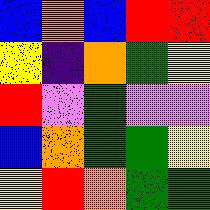[["blue", "orange", "blue", "red", "red"], ["yellow", "indigo", "orange", "green", "yellow"], ["red", "violet", "green", "violet", "violet"], ["blue", "orange", "green", "green", "yellow"], ["yellow", "red", "orange", "green", "green"]]